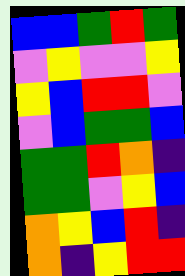[["blue", "blue", "green", "red", "green"], ["violet", "yellow", "violet", "violet", "yellow"], ["yellow", "blue", "red", "red", "violet"], ["violet", "blue", "green", "green", "blue"], ["green", "green", "red", "orange", "indigo"], ["green", "green", "violet", "yellow", "blue"], ["orange", "yellow", "blue", "red", "indigo"], ["orange", "indigo", "yellow", "red", "red"]]